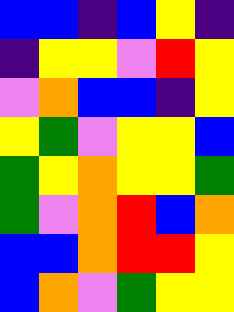[["blue", "blue", "indigo", "blue", "yellow", "indigo"], ["indigo", "yellow", "yellow", "violet", "red", "yellow"], ["violet", "orange", "blue", "blue", "indigo", "yellow"], ["yellow", "green", "violet", "yellow", "yellow", "blue"], ["green", "yellow", "orange", "yellow", "yellow", "green"], ["green", "violet", "orange", "red", "blue", "orange"], ["blue", "blue", "orange", "red", "red", "yellow"], ["blue", "orange", "violet", "green", "yellow", "yellow"]]